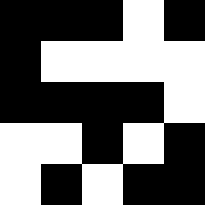[["black", "black", "black", "white", "black"], ["black", "white", "white", "white", "white"], ["black", "black", "black", "black", "white"], ["white", "white", "black", "white", "black"], ["white", "black", "white", "black", "black"]]